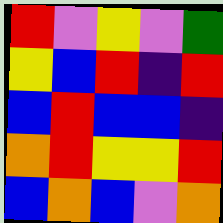[["red", "violet", "yellow", "violet", "green"], ["yellow", "blue", "red", "indigo", "red"], ["blue", "red", "blue", "blue", "indigo"], ["orange", "red", "yellow", "yellow", "red"], ["blue", "orange", "blue", "violet", "orange"]]